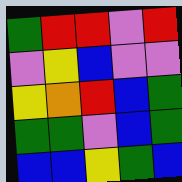[["green", "red", "red", "violet", "red"], ["violet", "yellow", "blue", "violet", "violet"], ["yellow", "orange", "red", "blue", "green"], ["green", "green", "violet", "blue", "green"], ["blue", "blue", "yellow", "green", "blue"]]